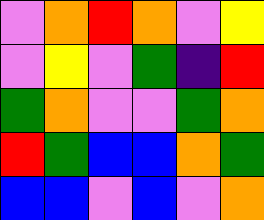[["violet", "orange", "red", "orange", "violet", "yellow"], ["violet", "yellow", "violet", "green", "indigo", "red"], ["green", "orange", "violet", "violet", "green", "orange"], ["red", "green", "blue", "blue", "orange", "green"], ["blue", "blue", "violet", "blue", "violet", "orange"]]